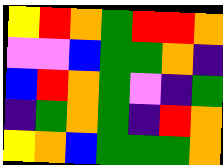[["yellow", "red", "orange", "green", "red", "red", "orange"], ["violet", "violet", "blue", "green", "green", "orange", "indigo"], ["blue", "red", "orange", "green", "violet", "indigo", "green"], ["indigo", "green", "orange", "green", "indigo", "red", "orange"], ["yellow", "orange", "blue", "green", "green", "green", "orange"]]